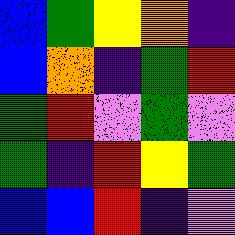[["blue", "green", "yellow", "orange", "indigo"], ["blue", "orange", "indigo", "green", "red"], ["green", "red", "violet", "green", "violet"], ["green", "indigo", "red", "yellow", "green"], ["blue", "blue", "red", "indigo", "violet"]]